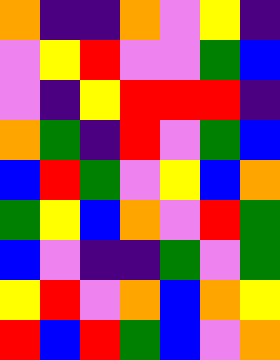[["orange", "indigo", "indigo", "orange", "violet", "yellow", "indigo"], ["violet", "yellow", "red", "violet", "violet", "green", "blue"], ["violet", "indigo", "yellow", "red", "red", "red", "indigo"], ["orange", "green", "indigo", "red", "violet", "green", "blue"], ["blue", "red", "green", "violet", "yellow", "blue", "orange"], ["green", "yellow", "blue", "orange", "violet", "red", "green"], ["blue", "violet", "indigo", "indigo", "green", "violet", "green"], ["yellow", "red", "violet", "orange", "blue", "orange", "yellow"], ["red", "blue", "red", "green", "blue", "violet", "orange"]]